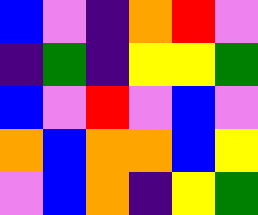[["blue", "violet", "indigo", "orange", "red", "violet"], ["indigo", "green", "indigo", "yellow", "yellow", "green"], ["blue", "violet", "red", "violet", "blue", "violet"], ["orange", "blue", "orange", "orange", "blue", "yellow"], ["violet", "blue", "orange", "indigo", "yellow", "green"]]